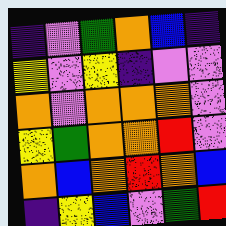[["indigo", "violet", "green", "orange", "blue", "indigo"], ["yellow", "violet", "yellow", "indigo", "violet", "violet"], ["orange", "violet", "orange", "orange", "orange", "violet"], ["yellow", "green", "orange", "orange", "red", "violet"], ["orange", "blue", "orange", "red", "orange", "blue"], ["indigo", "yellow", "blue", "violet", "green", "red"]]